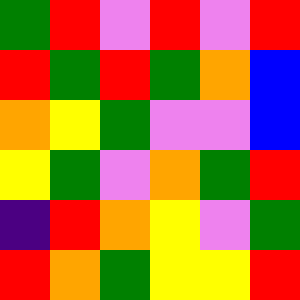[["green", "red", "violet", "red", "violet", "red"], ["red", "green", "red", "green", "orange", "blue"], ["orange", "yellow", "green", "violet", "violet", "blue"], ["yellow", "green", "violet", "orange", "green", "red"], ["indigo", "red", "orange", "yellow", "violet", "green"], ["red", "orange", "green", "yellow", "yellow", "red"]]